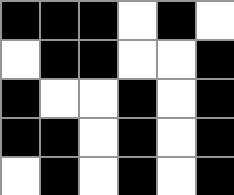[["black", "black", "black", "white", "black", "white"], ["white", "black", "black", "white", "white", "black"], ["black", "white", "white", "black", "white", "black"], ["black", "black", "white", "black", "white", "black"], ["white", "black", "white", "black", "white", "black"]]